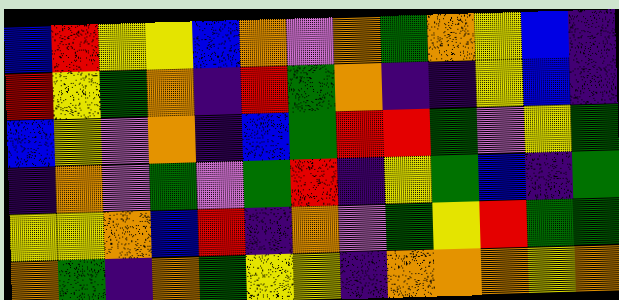[["blue", "red", "yellow", "yellow", "blue", "orange", "violet", "orange", "green", "orange", "yellow", "blue", "indigo"], ["red", "yellow", "green", "orange", "indigo", "red", "green", "orange", "indigo", "indigo", "yellow", "blue", "indigo"], ["blue", "yellow", "violet", "orange", "indigo", "blue", "green", "red", "red", "green", "violet", "yellow", "green"], ["indigo", "orange", "violet", "green", "violet", "green", "red", "indigo", "yellow", "green", "blue", "indigo", "green"], ["yellow", "yellow", "orange", "blue", "red", "indigo", "orange", "violet", "green", "yellow", "red", "green", "green"], ["orange", "green", "indigo", "orange", "green", "yellow", "yellow", "indigo", "orange", "orange", "orange", "yellow", "orange"]]